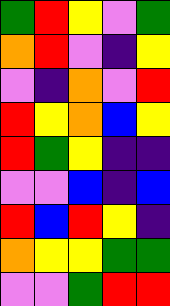[["green", "red", "yellow", "violet", "green"], ["orange", "red", "violet", "indigo", "yellow"], ["violet", "indigo", "orange", "violet", "red"], ["red", "yellow", "orange", "blue", "yellow"], ["red", "green", "yellow", "indigo", "indigo"], ["violet", "violet", "blue", "indigo", "blue"], ["red", "blue", "red", "yellow", "indigo"], ["orange", "yellow", "yellow", "green", "green"], ["violet", "violet", "green", "red", "red"]]